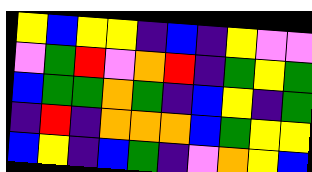[["yellow", "blue", "yellow", "yellow", "indigo", "blue", "indigo", "yellow", "violet", "violet"], ["violet", "green", "red", "violet", "orange", "red", "indigo", "green", "yellow", "green"], ["blue", "green", "green", "orange", "green", "indigo", "blue", "yellow", "indigo", "green"], ["indigo", "red", "indigo", "orange", "orange", "orange", "blue", "green", "yellow", "yellow"], ["blue", "yellow", "indigo", "blue", "green", "indigo", "violet", "orange", "yellow", "blue"]]